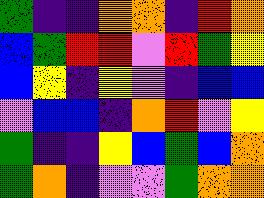[["green", "indigo", "indigo", "orange", "orange", "indigo", "red", "orange"], ["blue", "green", "red", "red", "violet", "red", "green", "yellow"], ["blue", "yellow", "indigo", "yellow", "violet", "indigo", "blue", "blue"], ["violet", "blue", "blue", "indigo", "orange", "red", "violet", "yellow"], ["green", "indigo", "indigo", "yellow", "blue", "green", "blue", "orange"], ["green", "orange", "indigo", "violet", "violet", "green", "orange", "orange"]]